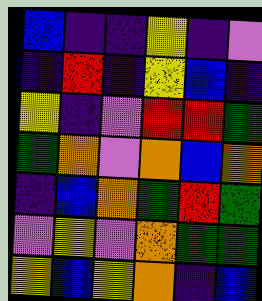[["blue", "indigo", "indigo", "yellow", "indigo", "violet"], ["indigo", "red", "indigo", "yellow", "blue", "indigo"], ["yellow", "indigo", "violet", "red", "red", "green"], ["green", "orange", "violet", "orange", "blue", "orange"], ["indigo", "blue", "orange", "green", "red", "green"], ["violet", "yellow", "violet", "orange", "green", "green"], ["yellow", "blue", "yellow", "orange", "indigo", "blue"]]